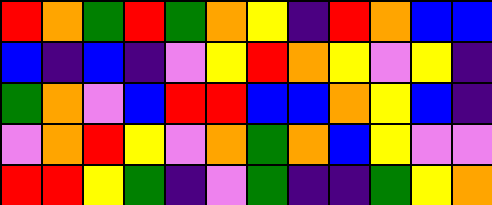[["red", "orange", "green", "red", "green", "orange", "yellow", "indigo", "red", "orange", "blue", "blue"], ["blue", "indigo", "blue", "indigo", "violet", "yellow", "red", "orange", "yellow", "violet", "yellow", "indigo"], ["green", "orange", "violet", "blue", "red", "red", "blue", "blue", "orange", "yellow", "blue", "indigo"], ["violet", "orange", "red", "yellow", "violet", "orange", "green", "orange", "blue", "yellow", "violet", "violet"], ["red", "red", "yellow", "green", "indigo", "violet", "green", "indigo", "indigo", "green", "yellow", "orange"]]